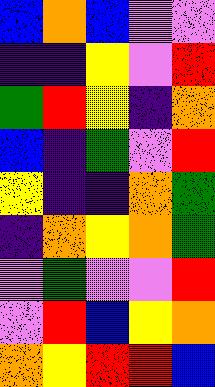[["blue", "orange", "blue", "violet", "violet"], ["indigo", "indigo", "yellow", "violet", "red"], ["green", "red", "yellow", "indigo", "orange"], ["blue", "indigo", "green", "violet", "red"], ["yellow", "indigo", "indigo", "orange", "green"], ["indigo", "orange", "yellow", "orange", "green"], ["violet", "green", "violet", "violet", "red"], ["violet", "red", "blue", "yellow", "orange"], ["orange", "yellow", "red", "red", "blue"]]